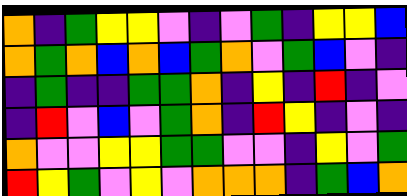[["orange", "indigo", "green", "yellow", "yellow", "violet", "indigo", "violet", "green", "indigo", "yellow", "yellow", "blue"], ["orange", "green", "orange", "blue", "orange", "blue", "green", "orange", "violet", "green", "blue", "violet", "indigo"], ["indigo", "green", "indigo", "indigo", "green", "green", "orange", "indigo", "yellow", "indigo", "red", "indigo", "violet"], ["indigo", "red", "violet", "blue", "violet", "green", "orange", "indigo", "red", "yellow", "indigo", "violet", "indigo"], ["orange", "violet", "violet", "yellow", "yellow", "green", "green", "violet", "violet", "indigo", "yellow", "violet", "green"], ["red", "yellow", "green", "violet", "yellow", "violet", "orange", "orange", "orange", "indigo", "green", "blue", "orange"]]